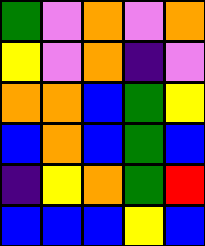[["green", "violet", "orange", "violet", "orange"], ["yellow", "violet", "orange", "indigo", "violet"], ["orange", "orange", "blue", "green", "yellow"], ["blue", "orange", "blue", "green", "blue"], ["indigo", "yellow", "orange", "green", "red"], ["blue", "blue", "blue", "yellow", "blue"]]